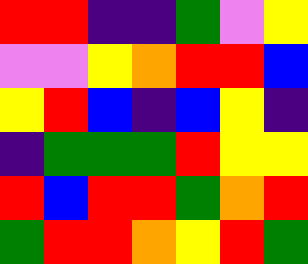[["red", "red", "indigo", "indigo", "green", "violet", "yellow"], ["violet", "violet", "yellow", "orange", "red", "red", "blue"], ["yellow", "red", "blue", "indigo", "blue", "yellow", "indigo"], ["indigo", "green", "green", "green", "red", "yellow", "yellow"], ["red", "blue", "red", "red", "green", "orange", "red"], ["green", "red", "red", "orange", "yellow", "red", "green"]]